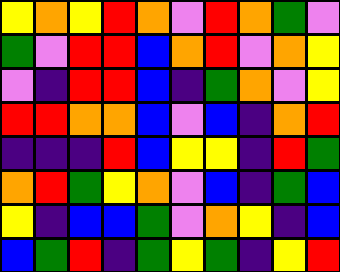[["yellow", "orange", "yellow", "red", "orange", "violet", "red", "orange", "green", "violet"], ["green", "violet", "red", "red", "blue", "orange", "red", "violet", "orange", "yellow"], ["violet", "indigo", "red", "red", "blue", "indigo", "green", "orange", "violet", "yellow"], ["red", "red", "orange", "orange", "blue", "violet", "blue", "indigo", "orange", "red"], ["indigo", "indigo", "indigo", "red", "blue", "yellow", "yellow", "indigo", "red", "green"], ["orange", "red", "green", "yellow", "orange", "violet", "blue", "indigo", "green", "blue"], ["yellow", "indigo", "blue", "blue", "green", "violet", "orange", "yellow", "indigo", "blue"], ["blue", "green", "red", "indigo", "green", "yellow", "green", "indigo", "yellow", "red"]]